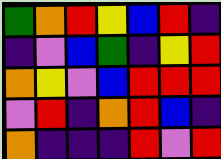[["green", "orange", "red", "yellow", "blue", "red", "indigo"], ["indigo", "violet", "blue", "green", "indigo", "yellow", "red"], ["orange", "yellow", "violet", "blue", "red", "red", "red"], ["violet", "red", "indigo", "orange", "red", "blue", "indigo"], ["orange", "indigo", "indigo", "indigo", "red", "violet", "red"]]